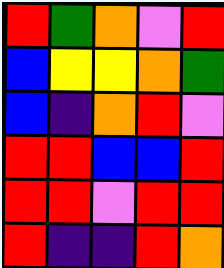[["red", "green", "orange", "violet", "red"], ["blue", "yellow", "yellow", "orange", "green"], ["blue", "indigo", "orange", "red", "violet"], ["red", "red", "blue", "blue", "red"], ["red", "red", "violet", "red", "red"], ["red", "indigo", "indigo", "red", "orange"]]